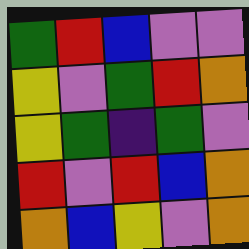[["green", "red", "blue", "violet", "violet"], ["yellow", "violet", "green", "red", "orange"], ["yellow", "green", "indigo", "green", "violet"], ["red", "violet", "red", "blue", "orange"], ["orange", "blue", "yellow", "violet", "orange"]]